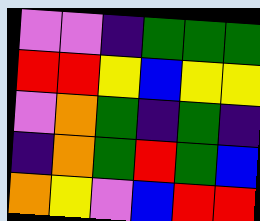[["violet", "violet", "indigo", "green", "green", "green"], ["red", "red", "yellow", "blue", "yellow", "yellow"], ["violet", "orange", "green", "indigo", "green", "indigo"], ["indigo", "orange", "green", "red", "green", "blue"], ["orange", "yellow", "violet", "blue", "red", "red"]]